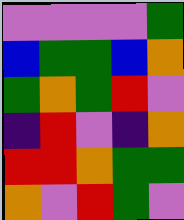[["violet", "violet", "violet", "violet", "green"], ["blue", "green", "green", "blue", "orange"], ["green", "orange", "green", "red", "violet"], ["indigo", "red", "violet", "indigo", "orange"], ["red", "red", "orange", "green", "green"], ["orange", "violet", "red", "green", "violet"]]